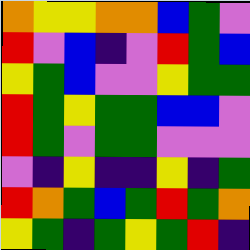[["orange", "yellow", "yellow", "orange", "orange", "blue", "green", "violet"], ["red", "violet", "blue", "indigo", "violet", "red", "green", "blue"], ["yellow", "green", "blue", "violet", "violet", "yellow", "green", "green"], ["red", "green", "yellow", "green", "green", "blue", "blue", "violet"], ["red", "green", "violet", "green", "green", "violet", "violet", "violet"], ["violet", "indigo", "yellow", "indigo", "indigo", "yellow", "indigo", "green"], ["red", "orange", "green", "blue", "green", "red", "green", "orange"], ["yellow", "green", "indigo", "green", "yellow", "green", "red", "indigo"]]